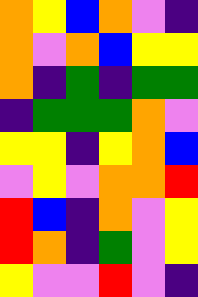[["orange", "yellow", "blue", "orange", "violet", "indigo"], ["orange", "violet", "orange", "blue", "yellow", "yellow"], ["orange", "indigo", "green", "indigo", "green", "green"], ["indigo", "green", "green", "green", "orange", "violet"], ["yellow", "yellow", "indigo", "yellow", "orange", "blue"], ["violet", "yellow", "violet", "orange", "orange", "red"], ["red", "blue", "indigo", "orange", "violet", "yellow"], ["red", "orange", "indigo", "green", "violet", "yellow"], ["yellow", "violet", "violet", "red", "violet", "indigo"]]